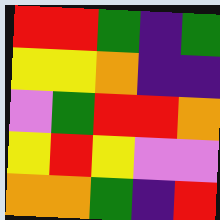[["red", "red", "green", "indigo", "green"], ["yellow", "yellow", "orange", "indigo", "indigo"], ["violet", "green", "red", "red", "orange"], ["yellow", "red", "yellow", "violet", "violet"], ["orange", "orange", "green", "indigo", "red"]]